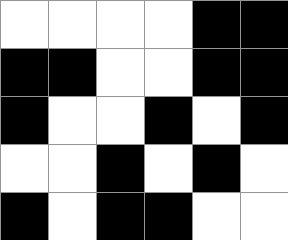[["white", "white", "white", "white", "black", "black"], ["black", "black", "white", "white", "black", "black"], ["black", "white", "white", "black", "white", "black"], ["white", "white", "black", "white", "black", "white"], ["black", "white", "black", "black", "white", "white"]]